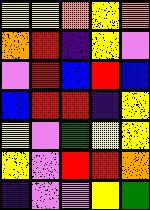[["yellow", "yellow", "orange", "yellow", "orange"], ["orange", "red", "indigo", "yellow", "violet"], ["violet", "red", "blue", "red", "blue"], ["blue", "red", "red", "indigo", "yellow"], ["yellow", "violet", "green", "yellow", "yellow"], ["yellow", "violet", "red", "red", "orange"], ["indigo", "violet", "violet", "yellow", "green"]]